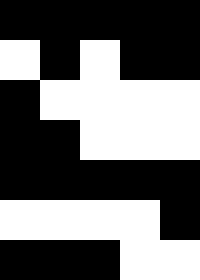[["black", "black", "black", "black", "black"], ["white", "black", "white", "black", "black"], ["black", "white", "white", "white", "white"], ["black", "black", "white", "white", "white"], ["black", "black", "black", "black", "black"], ["white", "white", "white", "white", "black"], ["black", "black", "black", "white", "white"]]